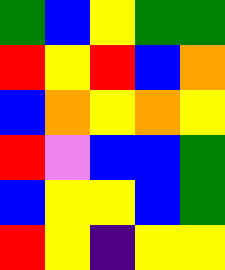[["green", "blue", "yellow", "green", "green"], ["red", "yellow", "red", "blue", "orange"], ["blue", "orange", "yellow", "orange", "yellow"], ["red", "violet", "blue", "blue", "green"], ["blue", "yellow", "yellow", "blue", "green"], ["red", "yellow", "indigo", "yellow", "yellow"]]